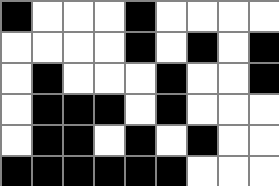[["black", "white", "white", "white", "black", "white", "white", "white", "white"], ["white", "white", "white", "white", "black", "white", "black", "white", "black"], ["white", "black", "white", "white", "white", "black", "white", "white", "black"], ["white", "black", "black", "black", "white", "black", "white", "white", "white"], ["white", "black", "black", "white", "black", "white", "black", "white", "white"], ["black", "black", "black", "black", "black", "black", "white", "white", "white"]]